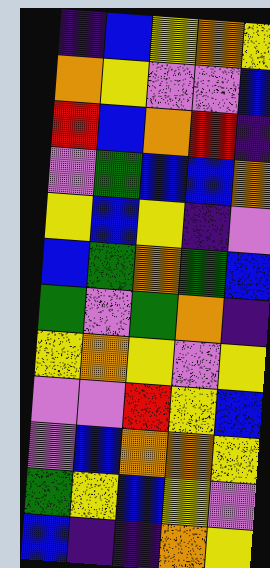[["indigo", "blue", "yellow", "orange", "yellow"], ["orange", "yellow", "violet", "violet", "blue"], ["red", "blue", "orange", "red", "indigo"], ["violet", "green", "blue", "blue", "orange"], ["yellow", "blue", "yellow", "indigo", "violet"], ["blue", "green", "orange", "green", "blue"], ["green", "violet", "green", "orange", "indigo"], ["yellow", "orange", "yellow", "violet", "yellow"], ["violet", "violet", "red", "yellow", "blue"], ["violet", "blue", "orange", "orange", "yellow"], ["green", "yellow", "blue", "yellow", "violet"], ["blue", "indigo", "indigo", "orange", "yellow"]]